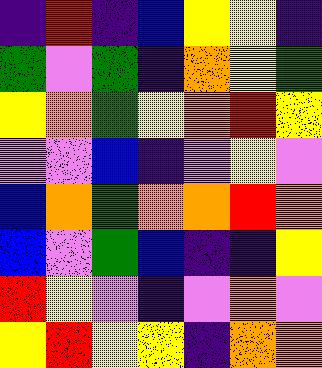[["indigo", "red", "indigo", "blue", "yellow", "yellow", "indigo"], ["green", "violet", "green", "indigo", "orange", "yellow", "green"], ["yellow", "orange", "green", "yellow", "orange", "red", "yellow"], ["violet", "violet", "blue", "indigo", "violet", "yellow", "violet"], ["blue", "orange", "green", "orange", "orange", "red", "orange"], ["blue", "violet", "green", "blue", "indigo", "indigo", "yellow"], ["red", "yellow", "violet", "indigo", "violet", "orange", "violet"], ["yellow", "red", "yellow", "yellow", "indigo", "orange", "orange"]]